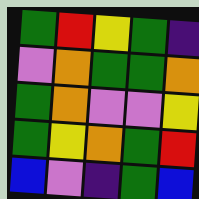[["green", "red", "yellow", "green", "indigo"], ["violet", "orange", "green", "green", "orange"], ["green", "orange", "violet", "violet", "yellow"], ["green", "yellow", "orange", "green", "red"], ["blue", "violet", "indigo", "green", "blue"]]